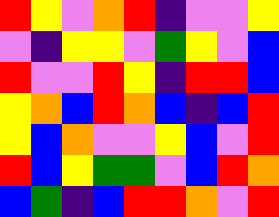[["red", "yellow", "violet", "orange", "red", "indigo", "violet", "violet", "yellow"], ["violet", "indigo", "yellow", "yellow", "violet", "green", "yellow", "violet", "blue"], ["red", "violet", "violet", "red", "yellow", "indigo", "red", "red", "blue"], ["yellow", "orange", "blue", "red", "orange", "blue", "indigo", "blue", "red"], ["yellow", "blue", "orange", "violet", "violet", "yellow", "blue", "violet", "red"], ["red", "blue", "yellow", "green", "green", "violet", "blue", "red", "orange"], ["blue", "green", "indigo", "blue", "red", "red", "orange", "violet", "red"]]